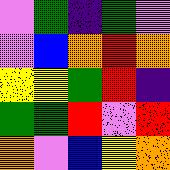[["violet", "green", "indigo", "green", "violet"], ["violet", "blue", "orange", "red", "orange"], ["yellow", "yellow", "green", "red", "indigo"], ["green", "green", "red", "violet", "red"], ["orange", "violet", "blue", "yellow", "orange"]]